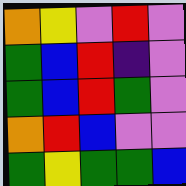[["orange", "yellow", "violet", "red", "violet"], ["green", "blue", "red", "indigo", "violet"], ["green", "blue", "red", "green", "violet"], ["orange", "red", "blue", "violet", "violet"], ["green", "yellow", "green", "green", "blue"]]